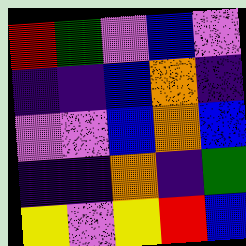[["red", "green", "violet", "blue", "violet"], ["indigo", "indigo", "blue", "orange", "indigo"], ["violet", "violet", "blue", "orange", "blue"], ["indigo", "indigo", "orange", "indigo", "green"], ["yellow", "violet", "yellow", "red", "blue"]]